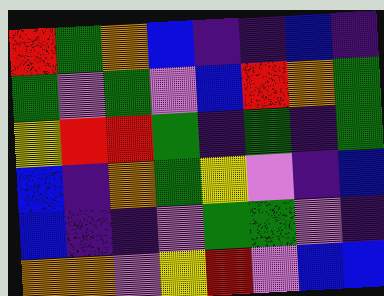[["red", "green", "orange", "blue", "indigo", "indigo", "blue", "indigo"], ["green", "violet", "green", "violet", "blue", "red", "orange", "green"], ["yellow", "red", "red", "green", "indigo", "green", "indigo", "green"], ["blue", "indigo", "orange", "green", "yellow", "violet", "indigo", "blue"], ["blue", "indigo", "indigo", "violet", "green", "green", "violet", "indigo"], ["orange", "orange", "violet", "yellow", "red", "violet", "blue", "blue"]]